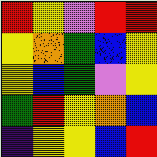[["red", "yellow", "violet", "red", "red"], ["yellow", "orange", "green", "blue", "yellow"], ["yellow", "blue", "green", "violet", "yellow"], ["green", "red", "yellow", "orange", "blue"], ["indigo", "yellow", "yellow", "blue", "red"]]